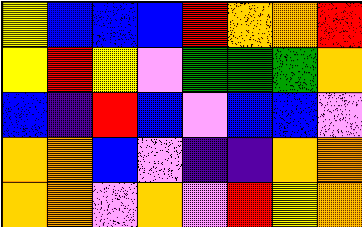[["yellow", "blue", "blue", "blue", "red", "orange", "orange", "red"], ["yellow", "red", "yellow", "violet", "green", "green", "green", "orange"], ["blue", "indigo", "red", "blue", "violet", "blue", "blue", "violet"], ["orange", "orange", "blue", "violet", "indigo", "indigo", "orange", "orange"], ["orange", "orange", "violet", "orange", "violet", "red", "yellow", "orange"]]